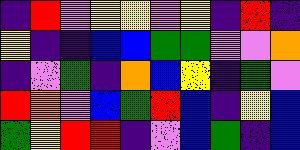[["indigo", "red", "violet", "yellow", "yellow", "violet", "yellow", "indigo", "red", "indigo"], ["yellow", "indigo", "indigo", "blue", "blue", "green", "green", "violet", "violet", "orange"], ["indigo", "violet", "green", "indigo", "orange", "blue", "yellow", "indigo", "green", "violet"], ["red", "orange", "violet", "blue", "green", "red", "blue", "indigo", "yellow", "blue"], ["green", "yellow", "red", "red", "indigo", "violet", "blue", "green", "indigo", "blue"]]